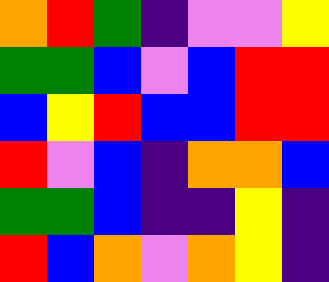[["orange", "red", "green", "indigo", "violet", "violet", "yellow"], ["green", "green", "blue", "violet", "blue", "red", "red"], ["blue", "yellow", "red", "blue", "blue", "red", "red"], ["red", "violet", "blue", "indigo", "orange", "orange", "blue"], ["green", "green", "blue", "indigo", "indigo", "yellow", "indigo"], ["red", "blue", "orange", "violet", "orange", "yellow", "indigo"]]